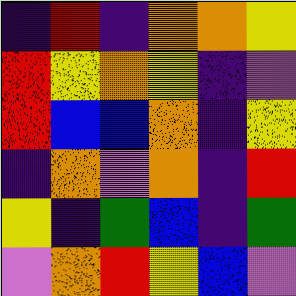[["indigo", "red", "indigo", "orange", "orange", "yellow"], ["red", "yellow", "orange", "yellow", "indigo", "violet"], ["red", "blue", "blue", "orange", "indigo", "yellow"], ["indigo", "orange", "violet", "orange", "indigo", "red"], ["yellow", "indigo", "green", "blue", "indigo", "green"], ["violet", "orange", "red", "yellow", "blue", "violet"]]